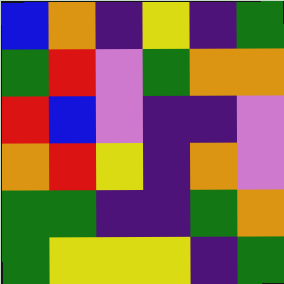[["blue", "orange", "indigo", "yellow", "indigo", "green"], ["green", "red", "violet", "green", "orange", "orange"], ["red", "blue", "violet", "indigo", "indigo", "violet"], ["orange", "red", "yellow", "indigo", "orange", "violet"], ["green", "green", "indigo", "indigo", "green", "orange"], ["green", "yellow", "yellow", "yellow", "indigo", "green"]]